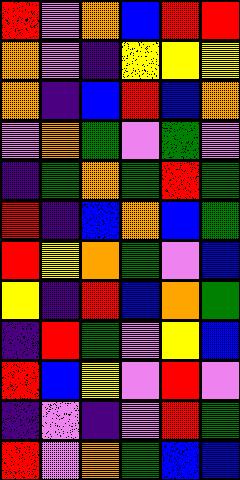[["red", "violet", "orange", "blue", "red", "red"], ["orange", "violet", "indigo", "yellow", "yellow", "yellow"], ["orange", "indigo", "blue", "red", "blue", "orange"], ["violet", "orange", "green", "violet", "green", "violet"], ["indigo", "green", "orange", "green", "red", "green"], ["red", "indigo", "blue", "orange", "blue", "green"], ["red", "yellow", "orange", "green", "violet", "blue"], ["yellow", "indigo", "red", "blue", "orange", "green"], ["indigo", "red", "green", "violet", "yellow", "blue"], ["red", "blue", "yellow", "violet", "red", "violet"], ["indigo", "violet", "indigo", "violet", "red", "green"], ["red", "violet", "orange", "green", "blue", "blue"]]